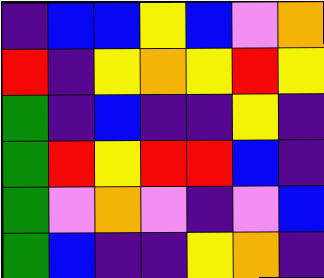[["indigo", "blue", "blue", "yellow", "blue", "violet", "orange"], ["red", "indigo", "yellow", "orange", "yellow", "red", "yellow"], ["green", "indigo", "blue", "indigo", "indigo", "yellow", "indigo"], ["green", "red", "yellow", "red", "red", "blue", "indigo"], ["green", "violet", "orange", "violet", "indigo", "violet", "blue"], ["green", "blue", "indigo", "indigo", "yellow", "orange", "indigo"]]